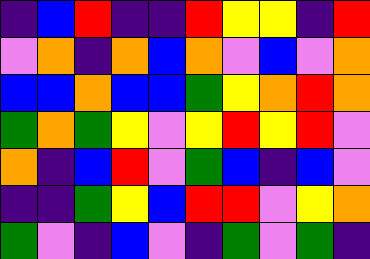[["indigo", "blue", "red", "indigo", "indigo", "red", "yellow", "yellow", "indigo", "red"], ["violet", "orange", "indigo", "orange", "blue", "orange", "violet", "blue", "violet", "orange"], ["blue", "blue", "orange", "blue", "blue", "green", "yellow", "orange", "red", "orange"], ["green", "orange", "green", "yellow", "violet", "yellow", "red", "yellow", "red", "violet"], ["orange", "indigo", "blue", "red", "violet", "green", "blue", "indigo", "blue", "violet"], ["indigo", "indigo", "green", "yellow", "blue", "red", "red", "violet", "yellow", "orange"], ["green", "violet", "indigo", "blue", "violet", "indigo", "green", "violet", "green", "indigo"]]